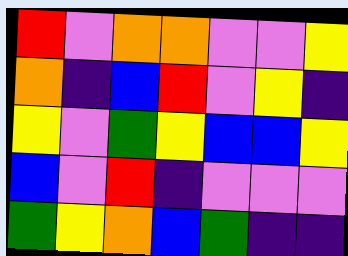[["red", "violet", "orange", "orange", "violet", "violet", "yellow"], ["orange", "indigo", "blue", "red", "violet", "yellow", "indigo"], ["yellow", "violet", "green", "yellow", "blue", "blue", "yellow"], ["blue", "violet", "red", "indigo", "violet", "violet", "violet"], ["green", "yellow", "orange", "blue", "green", "indigo", "indigo"]]